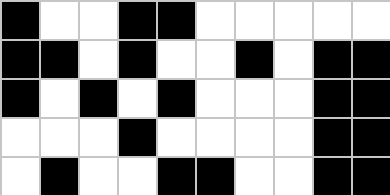[["black", "white", "white", "black", "black", "white", "white", "white", "white", "white"], ["black", "black", "white", "black", "white", "white", "black", "white", "black", "black"], ["black", "white", "black", "white", "black", "white", "white", "white", "black", "black"], ["white", "white", "white", "black", "white", "white", "white", "white", "black", "black"], ["white", "black", "white", "white", "black", "black", "white", "white", "black", "black"]]